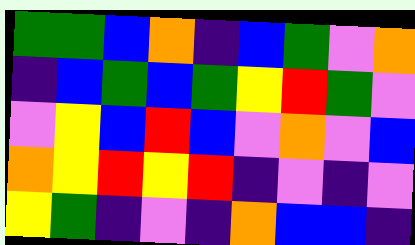[["green", "green", "blue", "orange", "indigo", "blue", "green", "violet", "orange"], ["indigo", "blue", "green", "blue", "green", "yellow", "red", "green", "violet"], ["violet", "yellow", "blue", "red", "blue", "violet", "orange", "violet", "blue"], ["orange", "yellow", "red", "yellow", "red", "indigo", "violet", "indigo", "violet"], ["yellow", "green", "indigo", "violet", "indigo", "orange", "blue", "blue", "indigo"]]